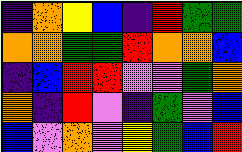[["indigo", "orange", "yellow", "blue", "indigo", "red", "green", "green"], ["orange", "orange", "green", "green", "red", "orange", "orange", "blue"], ["indigo", "blue", "red", "red", "violet", "violet", "green", "orange"], ["orange", "indigo", "red", "violet", "indigo", "green", "violet", "blue"], ["blue", "violet", "orange", "violet", "yellow", "green", "blue", "red"]]